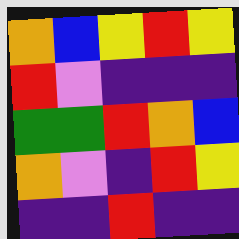[["orange", "blue", "yellow", "red", "yellow"], ["red", "violet", "indigo", "indigo", "indigo"], ["green", "green", "red", "orange", "blue"], ["orange", "violet", "indigo", "red", "yellow"], ["indigo", "indigo", "red", "indigo", "indigo"]]